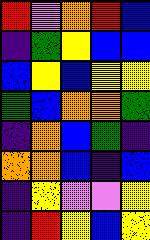[["red", "violet", "orange", "red", "blue"], ["indigo", "green", "yellow", "blue", "blue"], ["blue", "yellow", "blue", "yellow", "yellow"], ["green", "blue", "orange", "orange", "green"], ["indigo", "orange", "blue", "green", "indigo"], ["orange", "orange", "blue", "indigo", "blue"], ["indigo", "yellow", "violet", "violet", "yellow"], ["indigo", "red", "yellow", "blue", "yellow"]]